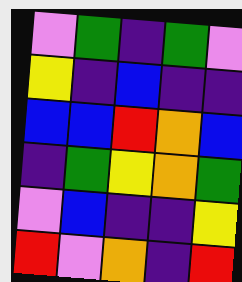[["violet", "green", "indigo", "green", "violet"], ["yellow", "indigo", "blue", "indigo", "indigo"], ["blue", "blue", "red", "orange", "blue"], ["indigo", "green", "yellow", "orange", "green"], ["violet", "blue", "indigo", "indigo", "yellow"], ["red", "violet", "orange", "indigo", "red"]]